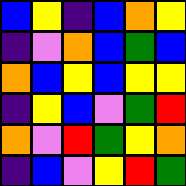[["blue", "yellow", "indigo", "blue", "orange", "yellow"], ["indigo", "violet", "orange", "blue", "green", "blue"], ["orange", "blue", "yellow", "blue", "yellow", "yellow"], ["indigo", "yellow", "blue", "violet", "green", "red"], ["orange", "violet", "red", "green", "yellow", "orange"], ["indigo", "blue", "violet", "yellow", "red", "green"]]